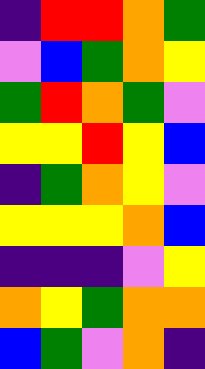[["indigo", "red", "red", "orange", "green"], ["violet", "blue", "green", "orange", "yellow"], ["green", "red", "orange", "green", "violet"], ["yellow", "yellow", "red", "yellow", "blue"], ["indigo", "green", "orange", "yellow", "violet"], ["yellow", "yellow", "yellow", "orange", "blue"], ["indigo", "indigo", "indigo", "violet", "yellow"], ["orange", "yellow", "green", "orange", "orange"], ["blue", "green", "violet", "orange", "indigo"]]